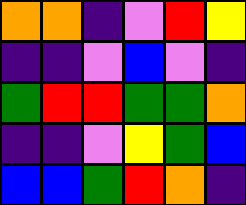[["orange", "orange", "indigo", "violet", "red", "yellow"], ["indigo", "indigo", "violet", "blue", "violet", "indigo"], ["green", "red", "red", "green", "green", "orange"], ["indigo", "indigo", "violet", "yellow", "green", "blue"], ["blue", "blue", "green", "red", "orange", "indigo"]]